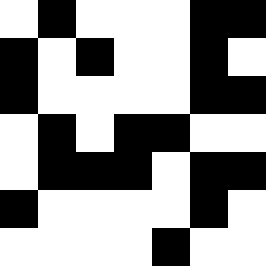[["white", "black", "white", "white", "white", "black", "black"], ["black", "white", "black", "white", "white", "black", "white"], ["black", "white", "white", "white", "white", "black", "black"], ["white", "black", "white", "black", "black", "white", "white"], ["white", "black", "black", "black", "white", "black", "black"], ["black", "white", "white", "white", "white", "black", "white"], ["white", "white", "white", "white", "black", "white", "white"]]